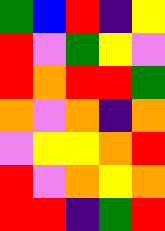[["green", "blue", "red", "indigo", "yellow"], ["red", "violet", "green", "yellow", "violet"], ["red", "orange", "red", "red", "green"], ["orange", "violet", "orange", "indigo", "orange"], ["violet", "yellow", "yellow", "orange", "red"], ["red", "violet", "orange", "yellow", "orange"], ["red", "red", "indigo", "green", "red"]]